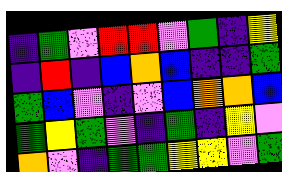[["indigo", "green", "violet", "red", "red", "violet", "green", "indigo", "yellow"], ["indigo", "red", "indigo", "blue", "orange", "blue", "indigo", "indigo", "green"], ["green", "blue", "violet", "indigo", "violet", "blue", "orange", "orange", "blue"], ["green", "yellow", "green", "violet", "indigo", "green", "indigo", "yellow", "violet"], ["orange", "violet", "indigo", "green", "green", "yellow", "yellow", "violet", "green"]]